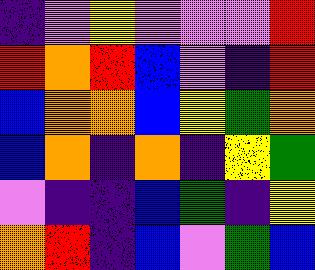[["indigo", "violet", "yellow", "violet", "violet", "violet", "red"], ["red", "orange", "red", "blue", "violet", "indigo", "red"], ["blue", "orange", "orange", "blue", "yellow", "green", "orange"], ["blue", "orange", "indigo", "orange", "indigo", "yellow", "green"], ["violet", "indigo", "indigo", "blue", "green", "indigo", "yellow"], ["orange", "red", "indigo", "blue", "violet", "green", "blue"]]